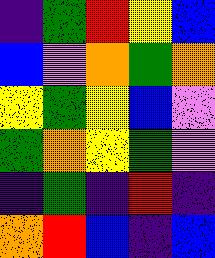[["indigo", "green", "red", "yellow", "blue"], ["blue", "violet", "orange", "green", "orange"], ["yellow", "green", "yellow", "blue", "violet"], ["green", "orange", "yellow", "green", "violet"], ["indigo", "green", "indigo", "red", "indigo"], ["orange", "red", "blue", "indigo", "blue"]]